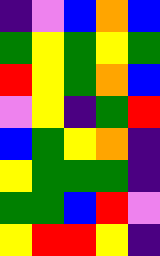[["indigo", "violet", "blue", "orange", "blue"], ["green", "yellow", "green", "yellow", "green"], ["red", "yellow", "green", "orange", "blue"], ["violet", "yellow", "indigo", "green", "red"], ["blue", "green", "yellow", "orange", "indigo"], ["yellow", "green", "green", "green", "indigo"], ["green", "green", "blue", "red", "violet"], ["yellow", "red", "red", "yellow", "indigo"]]